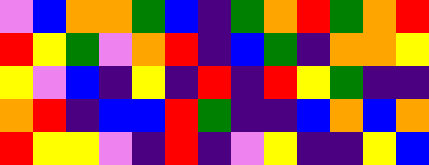[["violet", "blue", "orange", "orange", "green", "blue", "indigo", "green", "orange", "red", "green", "orange", "red"], ["red", "yellow", "green", "violet", "orange", "red", "indigo", "blue", "green", "indigo", "orange", "orange", "yellow"], ["yellow", "violet", "blue", "indigo", "yellow", "indigo", "red", "indigo", "red", "yellow", "green", "indigo", "indigo"], ["orange", "red", "indigo", "blue", "blue", "red", "green", "indigo", "indigo", "blue", "orange", "blue", "orange"], ["red", "yellow", "yellow", "violet", "indigo", "red", "indigo", "violet", "yellow", "indigo", "indigo", "yellow", "blue"]]